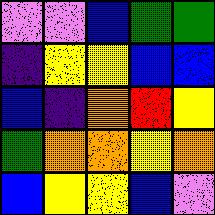[["violet", "violet", "blue", "green", "green"], ["indigo", "yellow", "yellow", "blue", "blue"], ["blue", "indigo", "orange", "red", "yellow"], ["green", "orange", "orange", "yellow", "orange"], ["blue", "yellow", "yellow", "blue", "violet"]]